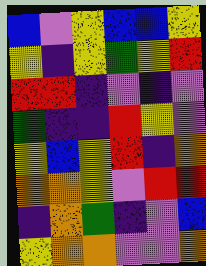[["blue", "violet", "yellow", "blue", "blue", "yellow"], ["yellow", "indigo", "yellow", "green", "yellow", "red"], ["red", "red", "indigo", "violet", "indigo", "violet"], ["green", "indigo", "indigo", "red", "yellow", "violet"], ["yellow", "blue", "yellow", "red", "indigo", "orange"], ["orange", "orange", "yellow", "violet", "red", "red"], ["indigo", "orange", "green", "indigo", "violet", "blue"], ["yellow", "orange", "orange", "violet", "violet", "orange"]]